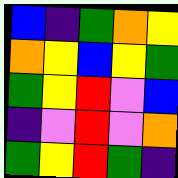[["blue", "indigo", "green", "orange", "yellow"], ["orange", "yellow", "blue", "yellow", "green"], ["green", "yellow", "red", "violet", "blue"], ["indigo", "violet", "red", "violet", "orange"], ["green", "yellow", "red", "green", "indigo"]]